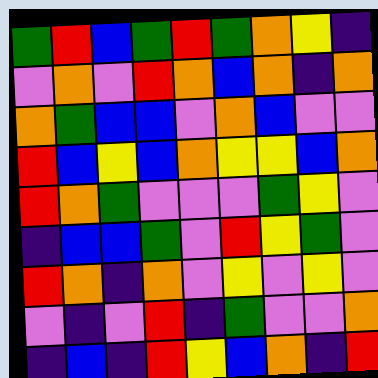[["green", "red", "blue", "green", "red", "green", "orange", "yellow", "indigo"], ["violet", "orange", "violet", "red", "orange", "blue", "orange", "indigo", "orange"], ["orange", "green", "blue", "blue", "violet", "orange", "blue", "violet", "violet"], ["red", "blue", "yellow", "blue", "orange", "yellow", "yellow", "blue", "orange"], ["red", "orange", "green", "violet", "violet", "violet", "green", "yellow", "violet"], ["indigo", "blue", "blue", "green", "violet", "red", "yellow", "green", "violet"], ["red", "orange", "indigo", "orange", "violet", "yellow", "violet", "yellow", "violet"], ["violet", "indigo", "violet", "red", "indigo", "green", "violet", "violet", "orange"], ["indigo", "blue", "indigo", "red", "yellow", "blue", "orange", "indigo", "red"]]